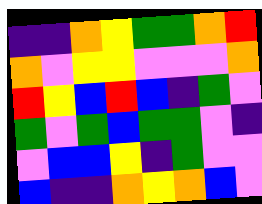[["indigo", "indigo", "orange", "yellow", "green", "green", "orange", "red"], ["orange", "violet", "yellow", "yellow", "violet", "violet", "violet", "orange"], ["red", "yellow", "blue", "red", "blue", "indigo", "green", "violet"], ["green", "violet", "green", "blue", "green", "green", "violet", "indigo"], ["violet", "blue", "blue", "yellow", "indigo", "green", "violet", "violet"], ["blue", "indigo", "indigo", "orange", "yellow", "orange", "blue", "violet"]]